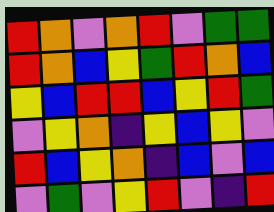[["red", "orange", "violet", "orange", "red", "violet", "green", "green"], ["red", "orange", "blue", "yellow", "green", "red", "orange", "blue"], ["yellow", "blue", "red", "red", "blue", "yellow", "red", "green"], ["violet", "yellow", "orange", "indigo", "yellow", "blue", "yellow", "violet"], ["red", "blue", "yellow", "orange", "indigo", "blue", "violet", "blue"], ["violet", "green", "violet", "yellow", "red", "violet", "indigo", "red"]]